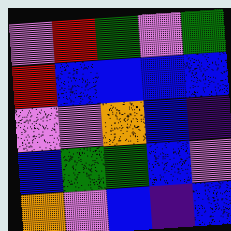[["violet", "red", "green", "violet", "green"], ["red", "blue", "blue", "blue", "blue"], ["violet", "violet", "orange", "blue", "indigo"], ["blue", "green", "green", "blue", "violet"], ["orange", "violet", "blue", "indigo", "blue"]]